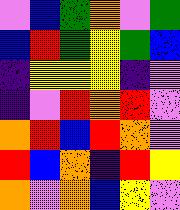[["violet", "blue", "green", "orange", "violet", "green"], ["blue", "red", "green", "yellow", "green", "blue"], ["indigo", "yellow", "yellow", "yellow", "indigo", "violet"], ["indigo", "violet", "red", "orange", "red", "violet"], ["orange", "red", "blue", "red", "orange", "violet"], ["red", "blue", "orange", "indigo", "red", "yellow"], ["orange", "violet", "orange", "blue", "yellow", "violet"]]